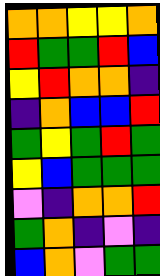[["orange", "orange", "yellow", "yellow", "orange"], ["red", "green", "green", "red", "blue"], ["yellow", "red", "orange", "orange", "indigo"], ["indigo", "orange", "blue", "blue", "red"], ["green", "yellow", "green", "red", "green"], ["yellow", "blue", "green", "green", "green"], ["violet", "indigo", "orange", "orange", "red"], ["green", "orange", "indigo", "violet", "indigo"], ["blue", "orange", "violet", "green", "green"]]